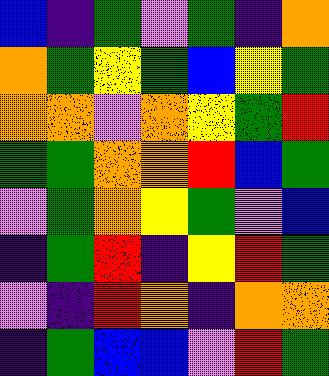[["blue", "indigo", "green", "violet", "green", "indigo", "orange"], ["orange", "green", "yellow", "green", "blue", "yellow", "green"], ["orange", "orange", "violet", "orange", "yellow", "green", "red"], ["green", "green", "orange", "orange", "red", "blue", "green"], ["violet", "green", "orange", "yellow", "green", "violet", "blue"], ["indigo", "green", "red", "indigo", "yellow", "red", "green"], ["violet", "indigo", "red", "orange", "indigo", "orange", "orange"], ["indigo", "green", "blue", "blue", "violet", "red", "green"]]